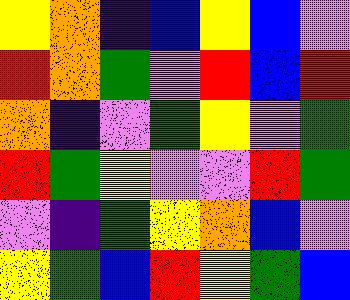[["yellow", "orange", "indigo", "blue", "yellow", "blue", "violet"], ["red", "orange", "green", "violet", "red", "blue", "red"], ["orange", "indigo", "violet", "green", "yellow", "violet", "green"], ["red", "green", "yellow", "violet", "violet", "red", "green"], ["violet", "indigo", "green", "yellow", "orange", "blue", "violet"], ["yellow", "green", "blue", "red", "yellow", "green", "blue"]]